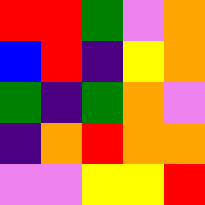[["red", "red", "green", "violet", "orange"], ["blue", "red", "indigo", "yellow", "orange"], ["green", "indigo", "green", "orange", "violet"], ["indigo", "orange", "red", "orange", "orange"], ["violet", "violet", "yellow", "yellow", "red"]]